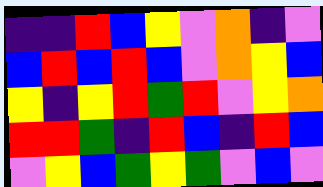[["indigo", "indigo", "red", "blue", "yellow", "violet", "orange", "indigo", "violet"], ["blue", "red", "blue", "red", "blue", "violet", "orange", "yellow", "blue"], ["yellow", "indigo", "yellow", "red", "green", "red", "violet", "yellow", "orange"], ["red", "red", "green", "indigo", "red", "blue", "indigo", "red", "blue"], ["violet", "yellow", "blue", "green", "yellow", "green", "violet", "blue", "violet"]]